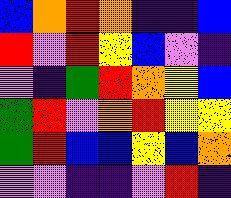[["blue", "orange", "red", "orange", "indigo", "indigo", "blue"], ["red", "violet", "red", "yellow", "blue", "violet", "indigo"], ["violet", "indigo", "green", "red", "orange", "yellow", "blue"], ["green", "red", "violet", "orange", "red", "yellow", "yellow"], ["green", "red", "blue", "blue", "yellow", "blue", "orange"], ["violet", "violet", "indigo", "indigo", "violet", "red", "indigo"]]